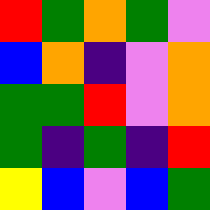[["red", "green", "orange", "green", "violet"], ["blue", "orange", "indigo", "violet", "orange"], ["green", "green", "red", "violet", "orange"], ["green", "indigo", "green", "indigo", "red"], ["yellow", "blue", "violet", "blue", "green"]]